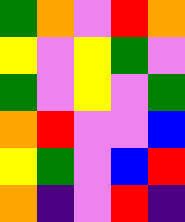[["green", "orange", "violet", "red", "orange"], ["yellow", "violet", "yellow", "green", "violet"], ["green", "violet", "yellow", "violet", "green"], ["orange", "red", "violet", "violet", "blue"], ["yellow", "green", "violet", "blue", "red"], ["orange", "indigo", "violet", "red", "indigo"]]